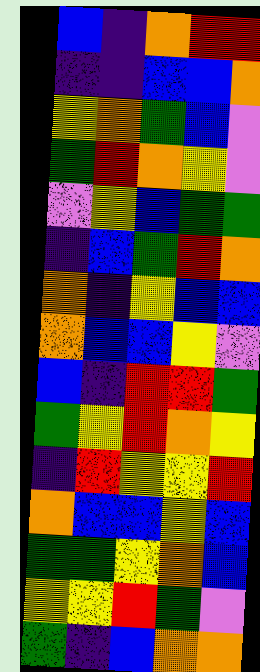[["blue", "indigo", "orange", "red", "red"], ["indigo", "indigo", "blue", "blue", "orange"], ["yellow", "orange", "green", "blue", "violet"], ["green", "red", "orange", "yellow", "violet"], ["violet", "yellow", "blue", "green", "green"], ["indigo", "blue", "green", "red", "orange"], ["orange", "indigo", "yellow", "blue", "blue"], ["orange", "blue", "blue", "yellow", "violet"], ["blue", "indigo", "red", "red", "green"], ["green", "yellow", "red", "orange", "yellow"], ["indigo", "red", "yellow", "yellow", "red"], ["orange", "blue", "blue", "yellow", "blue"], ["green", "green", "yellow", "orange", "blue"], ["yellow", "yellow", "red", "green", "violet"], ["green", "indigo", "blue", "orange", "orange"]]